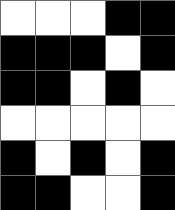[["white", "white", "white", "black", "black"], ["black", "black", "black", "white", "black"], ["black", "black", "white", "black", "white"], ["white", "white", "white", "white", "white"], ["black", "white", "black", "white", "black"], ["black", "black", "white", "white", "black"]]